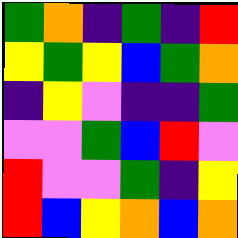[["green", "orange", "indigo", "green", "indigo", "red"], ["yellow", "green", "yellow", "blue", "green", "orange"], ["indigo", "yellow", "violet", "indigo", "indigo", "green"], ["violet", "violet", "green", "blue", "red", "violet"], ["red", "violet", "violet", "green", "indigo", "yellow"], ["red", "blue", "yellow", "orange", "blue", "orange"]]